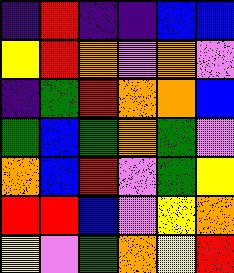[["indigo", "red", "indigo", "indigo", "blue", "blue"], ["yellow", "red", "orange", "violet", "orange", "violet"], ["indigo", "green", "red", "orange", "orange", "blue"], ["green", "blue", "green", "orange", "green", "violet"], ["orange", "blue", "red", "violet", "green", "yellow"], ["red", "red", "blue", "violet", "yellow", "orange"], ["yellow", "violet", "green", "orange", "yellow", "red"]]